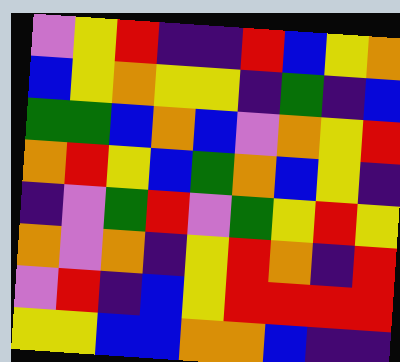[["violet", "yellow", "red", "indigo", "indigo", "red", "blue", "yellow", "orange"], ["blue", "yellow", "orange", "yellow", "yellow", "indigo", "green", "indigo", "blue"], ["green", "green", "blue", "orange", "blue", "violet", "orange", "yellow", "red"], ["orange", "red", "yellow", "blue", "green", "orange", "blue", "yellow", "indigo"], ["indigo", "violet", "green", "red", "violet", "green", "yellow", "red", "yellow"], ["orange", "violet", "orange", "indigo", "yellow", "red", "orange", "indigo", "red"], ["violet", "red", "indigo", "blue", "yellow", "red", "red", "red", "red"], ["yellow", "yellow", "blue", "blue", "orange", "orange", "blue", "indigo", "indigo"]]